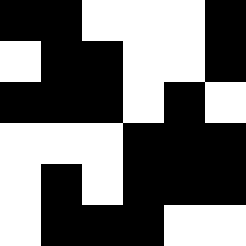[["black", "black", "white", "white", "white", "black"], ["white", "black", "black", "white", "white", "black"], ["black", "black", "black", "white", "black", "white"], ["white", "white", "white", "black", "black", "black"], ["white", "black", "white", "black", "black", "black"], ["white", "black", "black", "black", "white", "white"]]